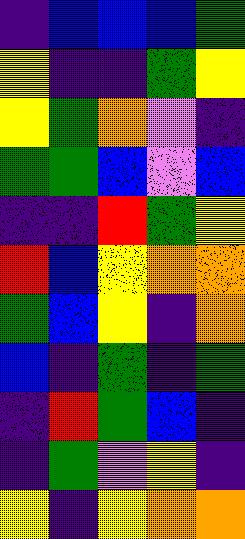[["indigo", "blue", "blue", "blue", "green"], ["yellow", "indigo", "indigo", "green", "yellow"], ["yellow", "green", "orange", "violet", "indigo"], ["green", "green", "blue", "violet", "blue"], ["indigo", "indigo", "red", "green", "yellow"], ["red", "blue", "yellow", "orange", "orange"], ["green", "blue", "yellow", "indigo", "orange"], ["blue", "indigo", "green", "indigo", "green"], ["indigo", "red", "green", "blue", "indigo"], ["indigo", "green", "violet", "yellow", "indigo"], ["yellow", "indigo", "yellow", "orange", "orange"]]